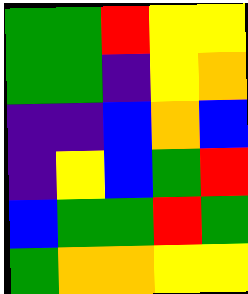[["green", "green", "red", "yellow", "yellow"], ["green", "green", "indigo", "yellow", "orange"], ["indigo", "indigo", "blue", "orange", "blue"], ["indigo", "yellow", "blue", "green", "red"], ["blue", "green", "green", "red", "green"], ["green", "orange", "orange", "yellow", "yellow"]]